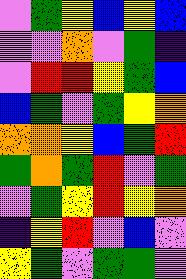[["violet", "green", "yellow", "blue", "yellow", "blue"], ["violet", "violet", "orange", "violet", "green", "indigo"], ["violet", "red", "red", "yellow", "green", "blue"], ["blue", "green", "violet", "green", "yellow", "orange"], ["orange", "orange", "yellow", "blue", "green", "red"], ["green", "orange", "green", "red", "violet", "green"], ["violet", "green", "yellow", "red", "yellow", "orange"], ["indigo", "yellow", "red", "violet", "blue", "violet"], ["yellow", "green", "violet", "green", "green", "violet"]]